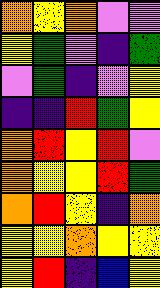[["orange", "yellow", "orange", "violet", "violet"], ["yellow", "green", "violet", "indigo", "green"], ["violet", "green", "indigo", "violet", "yellow"], ["indigo", "indigo", "red", "green", "yellow"], ["orange", "red", "yellow", "red", "violet"], ["orange", "yellow", "yellow", "red", "green"], ["orange", "red", "yellow", "indigo", "orange"], ["yellow", "yellow", "orange", "yellow", "yellow"], ["yellow", "red", "indigo", "blue", "yellow"]]